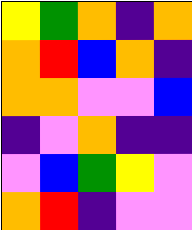[["yellow", "green", "orange", "indigo", "orange"], ["orange", "red", "blue", "orange", "indigo"], ["orange", "orange", "violet", "violet", "blue"], ["indigo", "violet", "orange", "indigo", "indigo"], ["violet", "blue", "green", "yellow", "violet"], ["orange", "red", "indigo", "violet", "violet"]]